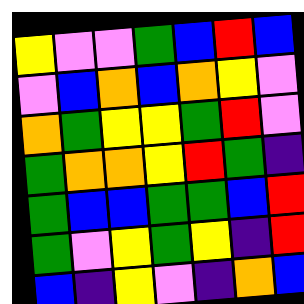[["yellow", "violet", "violet", "green", "blue", "red", "blue"], ["violet", "blue", "orange", "blue", "orange", "yellow", "violet"], ["orange", "green", "yellow", "yellow", "green", "red", "violet"], ["green", "orange", "orange", "yellow", "red", "green", "indigo"], ["green", "blue", "blue", "green", "green", "blue", "red"], ["green", "violet", "yellow", "green", "yellow", "indigo", "red"], ["blue", "indigo", "yellow", "violet", "indigo", "orange", "blue"]]